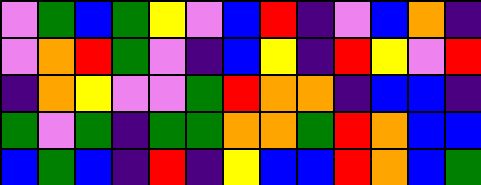[["violet", "green", "blue", "green", "yellow", "violet", "blue", "red", "indigo", "violet", "blue", "orange", "indigo"], ["violet", "orange", "red", "green", "violet", "indigo", "blue", "yellow", "indigo", "red", "yellow", "violet", "red"], ["indigo", "orange", "yellow", "violet", "violet", "green", "red", "orange", "orange", "indigo", "blue", "blue", "indigo"], ["green", "violet", "green", "indigo", "green", "green", "orange", "orange", "green", "red", "orange", "blue", "blue"], ["blue", "green", "blue", "indigo", "red", "indigo", "yellow", "blue", "blue", "red", "orange", "blue", "green"]]